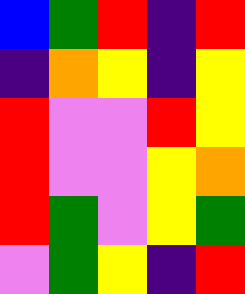[["blue", "green", "red", "indigo", "red"], ["indigo", "orange", "yellow", "indigo", "yellow"], ["red", "violet", "violet", "red", "yellow"], ["red", "violet", "violet", "yellow", "orange"], ["red", "green", "violet", "yellow", "green"], ["violet", "green", "yellow", "indigo", "red"]]